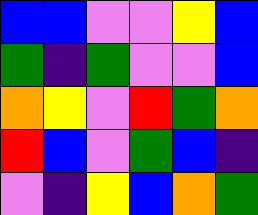[["blue", "blue", "violet", "violet", "yellow", "blue"], ["green", "indigo", "green", "violet", "violet", "blue"], ["orange", "yellow", "violet", "red", "green", "orange"], ["red", "blue", "violet", "green", "blue", "indigo"], ["violet", "indigo", "yellow", "blue", "orange", "green"]]